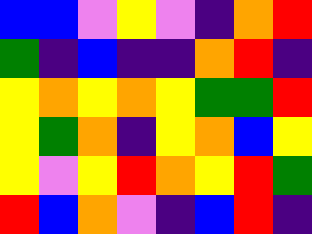[["blue", "blue", "violet", "yellow", "violet", "indigo", "orange", "red"], ["green", "indigo", "blue", "indigo", "indigo", "orange", "red", "indigo"], ["yellow", "orange", "yellow", "orange", "yellow", "green", "green", "red"], ["yellow", "green", "orange", "indigo", "yellow", "orange", "blue", "yellow"], ["yellow", "violet", "yellow", "red", "orange", "yellow", "red", "green"], ["red", "blue", "orange", "violet", "indigo", "blue", "red", "indigo"]]